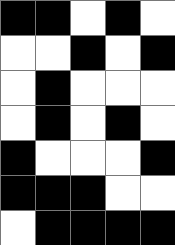[["black", "black", "white", "black", "white"], ["white", "white", "black", "white", "black"], ["white", "black", "white", "white", "white"], ["white", "black", "white", "black", "white"], ["black", "white", "white", "white", "black"], ["black", "black", "black", "white", "white"], ["white", "black", "black", "black", "black"]]